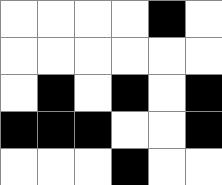[["white", "white", "white", "white", "black", "white"], ["white", "white", "white", "white", "white", "white"], ["white", "black", "white", "black", "white", "black"], ["black", "black", "black", "white", "white", "black"], ["white", "white", "white", "black", "white", "white"]]